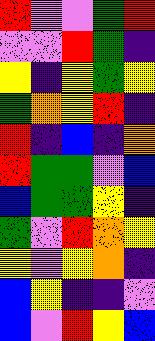[["red", "violet", "violet", "green", "red"], ["violet", "violet", "red", "green", "indigo"], ["yellow", "indigo", "yellow", "green", "yellow"], ["green", "orange", "yellow", "red", "indigo"], ["red", "indigo", "blue", "indigo", "orange"], ["red", "green", "green", "violet", "blue"], ["blue", "green", "green", "yellow", "indigo"], ["green", "violet", "red", "orange", "yellow"], ["yellow", "violet", "yellow", "orange", "indigo"], ["blue", "yellow", "indigo", "indigo", "violet"], ["blue", "violet", "red", "yellow", "blue"]]